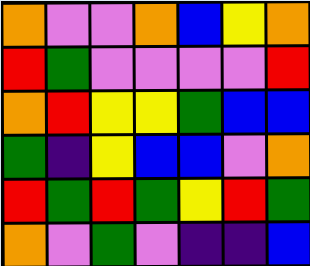[["orange", "violet", "violet", "orange", "blue", "yellow", "orange"], ["red", "green", "violet", "violet", "violet", "violet", "red"], ["orange", "red", "yellow", "yellow", "green", "blue", "blue"], ["green", "indigo", "yellow", "blue", "blue", "violet", "orange"], ["red", "green", "red", "green", "yellow", "red", "green"], ["orange", "violet", "green", "violet", "indigo", "indigo", "blue"]]